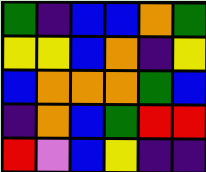[["green", "indigo", "blue", "blue", "orange", "green"], ["yellow", "yellow", "blue", "orange", "indigo", "yellow"], ["blue", "orange", "orange", "orange", "green", "blue"], ["indigo", "orange", "blue", "green", "red", "red"], ["red", "violet", "blue", "yellow", "indigo", "indigo"]]